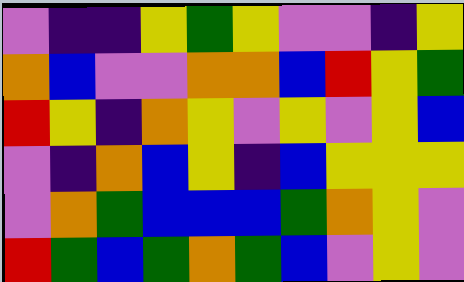[["violet", "indigo", "indigo", "yellow", "green", "yellow", "violet", "violet", "indigo", "yellow"], ["orange", "blue", "violet", "violet", "orange", "orange", "blue", "red", "yellow", "green"], ["red", "yellow", "indigo", "orange", "yellow", "violet", "yellow", "violet", "yellow", "blue"], ["violet", "indigo", "orange", "blue", "yellow", "indigo", "blue", "yellow", "yellow", "yellow"], ["violet", "orange", "green", "blue", "blue", "blue", "green", "orange", "yellow", "violet"], ["red", "green", "blue", "green", "orange", "green", "blue", "violet", "yellow", "violet"]]